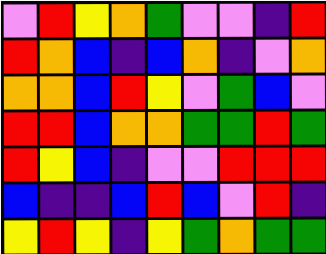[["violet", "red", "yellow", "orange", "green", "violet", "violet", "indigo", "red"], ["red", "orange", "blue", "indigo", "blue", "orange", "indigo", "violet", "orange"], ["orange", "orange", "blue", "red", "yellow", "violet", "green", "blue", "violet"], ["red", "red", "blue", "orange", "orange", "green", "green", "red", "green"], ["red", "yellow", "blue", "indigo", "violet", "violet", "red", "red", "red"], ["blue", "indigo", "indigo", "blue", "red", "blue", "violet", "red", "indigo"], ["yellow", "red", "yellow", "indigo", "yellow", "green", "orange", "green", "green"]]